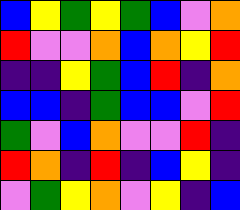[["blue", "yellow", "green", "yellow", "green", "blue", "violet", "orange"], ["red", "violet", "violet", "orange", "blue", "orange", "yellow", "red"], ["indigo", "indigo", "yellow", "green", "blue", "red", "indigo", "orange"], ["blue", "blue", "indigo", "green", "blue", "blue", "violet", "red"], ["green", "violet", "blue", "orange", "violet", "violet", "red", "indigo"], ["red", "orange", "indigo", "red", "indigo", "blue", "yellow", "indigo"], ["violet", "green", "yellow", "orange", "violet", "yellow", "indigo", "blue"]]